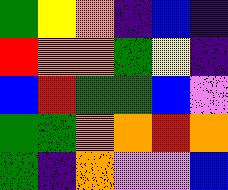[["green", "yellow", "orange", "indigo", "blue", "indigo"], ["red", "orange", "orange", "green", "yellow", "indigo"], ["blue", "red", "green", "green", "blue", "violet"], ["green", "green", "orange", "orange", "red", "orange"], ["green", "indigo", "orange", "violet", "violet", "blue"]]